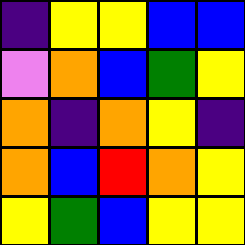[["indigo", "yellow", "yellow", "blue", "blue"], ["violet", "orange", "blue", "green", "yellow"], ["orange", "indigo", "orange", "yellow", "indigo"], ["orange", "blue", "red", "orange", "yellow"], ["yellow", "green", "blue", "yellow", "yellow"]]